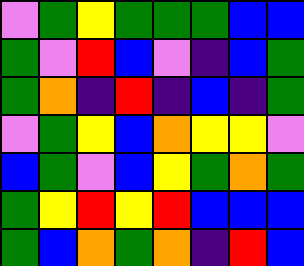[["violet", "green", "yellow", "green", "green", "green", "blue", "blue"], ["green", "violet", "red", "blue", "violet", "indigo", "blue", "green"], ["green", "orange", "indigo", "red", "indigo", "blue", "indigo", "green"], ["violet", "green", "yellow", "blue", "orange", "yellow", "yellow", "violet"], ["blue", "green", "violet", "blue", "yellow", "green", "orange", "green"], ["green", "yellow", "red", "yellow", "red", "blue", "blue", "blue"], ["green", "blue", "orange", "green", "orange", "indigo", "red", "blue"]]